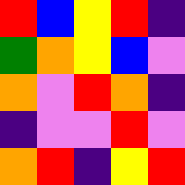[["red", "blue", "yellow", "red", "indigo"], ["green", "orange", "yellow", "blue", "violet"], ["orange", "violet", "red", "orange", "indigo"], ["indigo", "violet", "violet", "red", "violet"], ["orange", "red", "indigo", "yellow", "red"]]